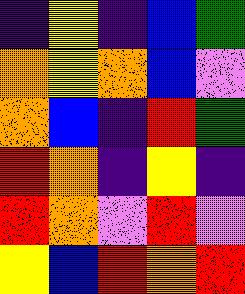[["indigo", "yellow", "indigo", "blue", "green"], ["orange", "yellow", "orange", "blue", "violet"], ["orange", "blue", "indigo", "red", "green"], ["red", "orange", "indigo", "yellow", "indigo"], ["red", "orange", "violet", "red", "violet"], ["yellow", "blue", "red", "orange", "red"]]